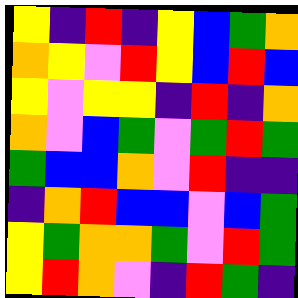[["yellow", "indigo", "red", "indigo", "yellow", "blue", "green", "orange"], ["orange", "yellow", "violet", "red", "yellow", "blue", "red", "blue"], ["yellow", "violet", "yellow", "yellow", "indigo", "red", "indigo", "orange"], ["orange", "violet", "blue", "green", "violet", "green", "red", "green"], ["green", "blue", "blue", "orange", "violet", "red", "indigo", "indigo"], ["indigo", "orange", "red", "blue", "blue", "violet", "blue", "green"], ["yellow", "green", "orange", "orange", "green", "violet", "red", "green"], ["yellow", "red", "orange", "violet", "indigo", "red", "green", "indigo"]]